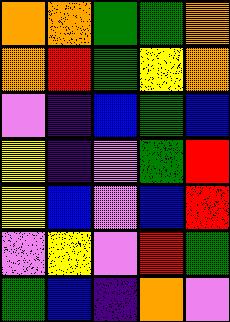[["orange", "orange", "green", "green", "orange"], ["orange", "red", "green", "yellow", "orange"], ["violet", "indigo", "blue", "green", "blue"], ["yellow", "indigo", "violet", "green", "red"], ["yellow", "blue", "violet", "blue", "red"], ["violet", "yellow", "violet", "red", "green"], ["green", "blue", "indigo", "orange", "violet"]]